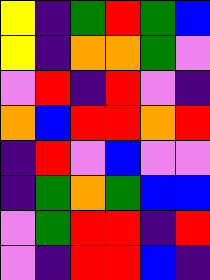[["yellow", "indigo", "green", "red", "green", "blue"], ["yellow", "indigo", "orange", "orange", "green", "violet"], ["violet", "red", "indigo", "red", "violet", "indigo"], ["orange", "blue", "red", "red", "orange", "red"], ["indigo", "red", "violet", "blue", "violet", "violet"], ["indigo", "green", "orange", "green", "blue", "blue"], ["violet", "green", "red", "red", "indigo", "red"], ["violet", "indigo", "red", "red", "blue", "indigo"]]